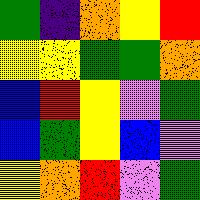[["green", "indigo", "orange", "yellow", "red"], ["yellow", "yellow", "green", "green", "orange"], ["blue", "red", "yellow", "violet", "green"], ["blue", "green", "yellow", "blue", "violet"], ["yellow", "orange", "red", "violet", "green"]]